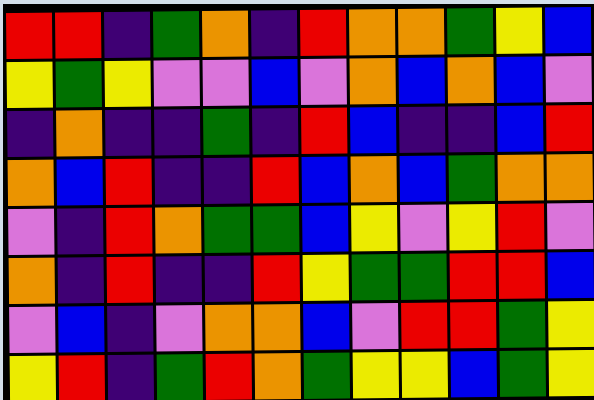[["red", "red", "indigo", "green", "orange", "indigo", "red", "orange", "orange", "green", "yellow", "blue"], ["yellow", "green", "yellow", "violet", "violet", "blue", "violet", "orange", "blue", "orange", "blue", "violet"], ["indigo", "orange", "indigo", "indigo", "green", "indigo", "red", "blue", "indigo", "indigo", "blue", "red"], ["orange", "blue", "red", "indigo", "indigo", "red", "blue", "orange", "blue", "green", "orange", "orange"], ["violet", "indigo", "red", "orange", "green", "green", "blue", "yellow", "violet", "yellow", "red", "violet"], ["orange", "indigo", "red", "indigo", "indigo", "red", "yellow", "green", "green", "red", "red", "blue"], ["violet", "blue", "indigo", "violet", "orange", "orange", "blue", "violet", "red", "red", "green", "yellow"], ["yellow", "red", "indigo", "green", "red", "orange", "green", "yellow", "yellow", "blue", "green", "yellow"]]